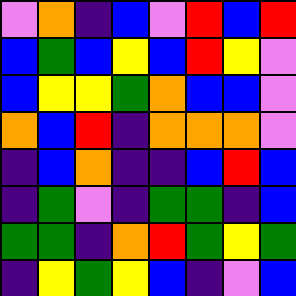[["violet", "orange", "indigo", "blue", "violet", "red", "blue", "red"], ["blue", "green", "blue", "yellow", "blue", "red", "yellow", "violet"], ["blue", "yellow", "yellow", "green", "orange", "blue", "blue", "violet"], ["orange", "blue", "red", "indigo", "orange", "orange", "orange", "violet"], ["indigo", "blue", "orange", "indigo", "indigo", "blue", "red", "blue"], ["indigo", "green", "violet", "indigo", "green", "green", "indigo", "blue"], ["green", "green", "indigo", "orange", "red", "green", "yellow", "green"], ["indigo", "yellow", "green", "yellow", "blue", "indigo", "violet", "blue"]]